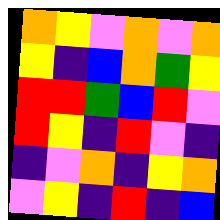[["orange", "yellow", "violet", "orange", "violet", "orange"], ["yellow", "indigo", "blue", "orange", "green", "yellow"], ["red", "red", "green", "blue", "red", "violet"], ["red", "yellow", "indigo", "red", "violet", "indigo"], ["indigo", "violet", "orange", "indigo", "yellow", "orange"], ["violet", "yellow", "indigo", "red", "indigo", "blue"]]